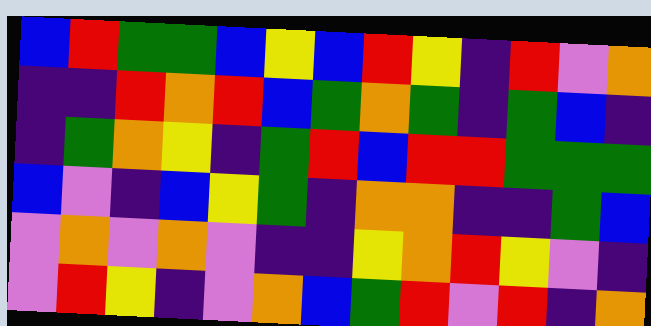[["blue", "red", "green", "green", "blue", "yellow", "blue", "red", "yellow", "indigo", "red", "violet", "orange"], ["indigo", "indigo", "red", "orange", "red", "blue", "green", "orange", "green", "indigo", "green", "blue", "indigo"], ["indigo", "green", "orange", "yellow", "indigo", "green", "red", "blue", "red", "red", "green", "green", "green"], ["blue", "violet", "indigo", "blue", "yellow", "green", "indigo", "orange", "orange", "indigo", "indigo", "green", "blue"], ["violet", "orange", "violet", "orange", "violet", "indigo", "indigo", "yellow", "orange", "red", "yellow", "violet", "indigo"], ["violet", "red", "yellow", "indigo", "violet", "orange", "blue", "green", "red", "violet", "red", "indigo", "orange"]]